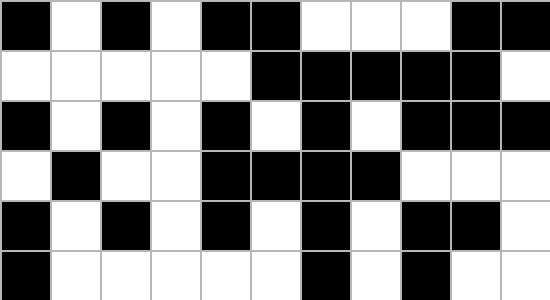[["black", "white", "black", "white", "black", "black", "white", "white", "white", "black", "black"], ["white", "white", "white", "white", "white", "black", "black", "black", "black", "black", "white"], ["black", "white", "black", "white", "black", "white", "black", "white", "black", "black", "black"], ["white", "black", "white", "white", "black", "black", "black", "black", "white", "white", "white"], ["black", "white", "black", "white", "black", "white", "black", "white", "black", "black", "white"], ["black", "white", "white", "white", "white", "white", "black", "white", "black", "white", "white"]]